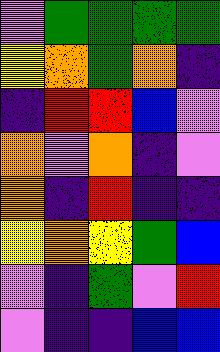[["violet", "green", "green", "green", "green"], ["yellow", "orange", "green", "orange", "indigo"], ["indigo", "red", "red", "blue", "violet"], ["orange", "violet", "orange", "indigo", "violet"], ["orange", "indigo", "red", "indigo", "indigo"], ["yellow", "orange", "yellow", "green", "blue"], ["violet", "indigo", "green", "violet", "red"], ["violet", "indigo", "indigo", "blue", "blue"]]